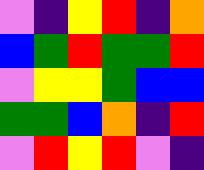[["violet", "indigo", "yellow", "red", "indigo", "orange"], ["blue", "green", "red", "green", "green", "red"], ["violet", "yellow", "yellow", "green", "blue", "blue"], ["green", "green", "blue", "orange", "indigo", "red"], ["violet", "red", "yellow", "red", "violet", "indigo"]]